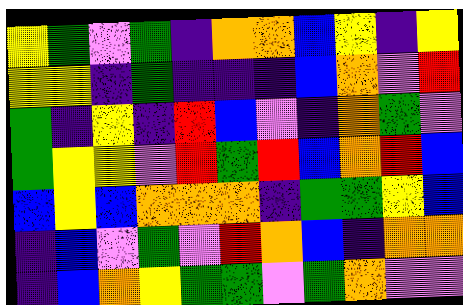[["yellow", "green", "violet", "green", "indigo", "orange", "orange", "blue", "yellow", "indigo", "yellow"], ["yellow", "yellow", "indigo", "green", "indigo", "indigo", "indigo", "blue", "orange", "violet", "red"], ["green", "indigo", "yellow", "indigo", "red", "blue", "violet", "indigo", "orange", "green", "violet"], ["green", "yellow", "yellow", "violet", "red", "green", "red", "blue", "orange", "red", "blue"], ["blue", "yellow", "blue", "orange", "orange", "orange", "indigo", "green", "green", "yellow", "blue"], ["indigo", "blue", "violet", "green", "violet", "red", "orange", "blue", "indigo", "orange", "orange"], ["indigo", "blue", "orange", "yellow", "green", "green", "violet", "green", "orange", "violet", "violet"]]